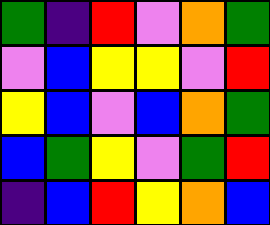[["green", "indigo", "red", "violet", "orange", "green"], ["violet", "blue", "yellow", "yellow", "violet", "red"], ["yellow", "blue", "violet", "blue", "orange", "green"], ["blue", "green", "yellow", "violet", "green", "red"], ["indigo", "blue", "red", "yellow", "orange", "blue"]]